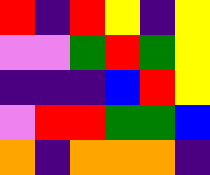[["red", "indigo", "red", "yellow", "indigo", "yellow"], ["violet", "violet", "green", "red", "green", "yellow"], ["indigo", "indigo", "indigo", "blue", "red", "yellow"], ["violet", "red", "red", "green", "green", "blue"], ["orange", "indigo", "orange", "orange", "orange", "indigo"]]